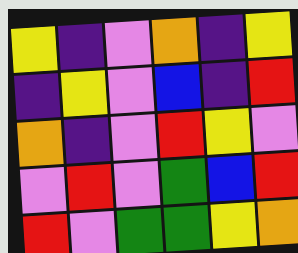[["yellow", "indigo", "violet", "orange", "indigo", "yellow"], ["indigo", "yellow", "violet", "blue", "indigo", "red"], ["orange", "indigo", "violet", "red", "yellow", "violet"], ["violet", "red", "violet", "green", "blue", "red"], ["red", "violet", "green", "green", "yellow", "orange"]]